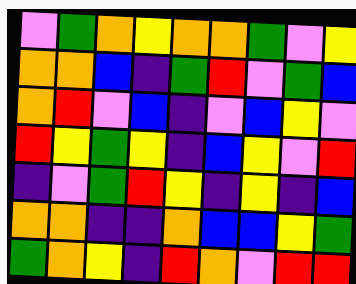[["violet", "green", "orange", "yellow", "orange", "orange", "green", "violet", "yellow"], ["orange", "orange", "blue", "indigo", "green", "red", "violet", "green", "blue"], ["orange", "red", "violet", "blue", "indigo", "violet", "blue", "yellow", "violet"], ["red", "yellow", "green", "yellow", "indigo", "blue", "yellow", "violet", "red"], ["indigo", "violet", "green", "red", "yellow", "indigo", "yellow", "indigo", "blue"], ["orange", "orange", "indigo", "indigo", "orange", "blue", "blue", "yellow", "green"], ["green", "orange", "yellow", "indigo", "red", "orange", "violet", "red", "red"]]